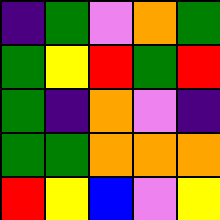[["indigo", "green", "violet", "orange", "green"], ["green", "yellow", "red", "green", "red"], ["green", "indigo", "orange", "violet", "indigo"], ["green", "green", "orange", "orange", "orange"], ["red", "yellow", "blue", "violet", "yellow"]]